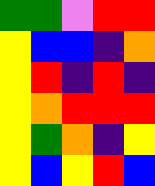[["green", "green", "violet", "red", "red"], ["yellow", "blue", "blue", "indigo", "orange"], ["yellow", "red", "indigo", "red", "indigo"], ["yellow", "orange", "red", "red", "red"], ["yellow", "green", "orange", "indigo", "yellow"], ["yellow", "blue", "yellow", "red", "blue"]]